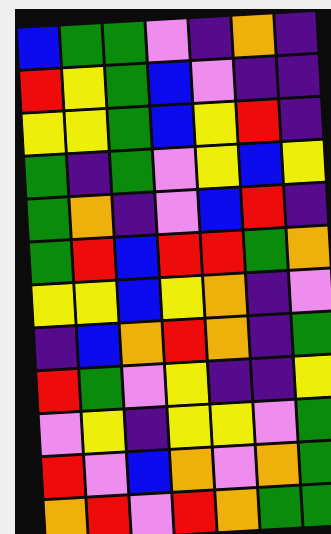[["blue", "green", "green", "violet", "indigo", "orange", "indigo"], ["red", "yellow", "green", "blue", "violet", "indigo", "indigo"], ["yellow", "yellow", "green", "blue", "yellow", "red", "indigo"], ["green", "indigo", "green", "violet", "yellow", "blue", "yellow"], ["green", "orange", "indigo", "violet", "blue", "red", "indigo"], ["green", "red", "blue", "red", "red", "green", "orange"], ["yellow", "yellow", "blue", "yellow", "orange", "indigo", "violet"], ["indigo", "blue", "orange", "red", "orange", "indigo", "green"], ["red", "green", "violet", "yellow", "indigo", "indigo", "yellow"], ["violet", "yellow", "indigo", "yellow", "yellow", "violet", "green"], ["red", "violet", "blue", "orange", "violet", "orange", "green"], ["orange", "red", "violet", "red", "orange", "green", "green"]]